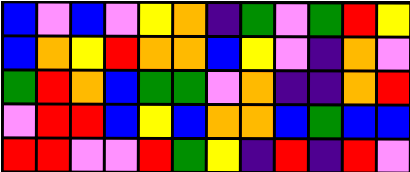[["blue", "violet", "blue", "violet", "yellow", "orange", "indigo", "green", "violet", "green", "red", "yellow"], ["blue", "orange", "yellow", "red", "orange", "orange", "blue", "yellow", "violet", "indigo", "orange", "violet"], ["green", "red", "orange", "blue", "green", "green", "violet", "orange", "indigo", "indigo", "orange", "red"], ["violet", "red", "red", "blue", "yellow", "blue", "orange", "orange", "blue", "green", "blue", "blue"], ["red", "red", "violet", "violet", "red", "green", "yellow", "indigo", "red", "indigo", "red", "violet"]]